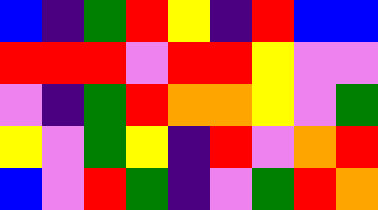[["blue", "indigo", "green", "red", "yellow", "indigo", "red", "blue", "blue"], ["red", "red", "red", "violet", "red", "red", "yellow", "violet", "violet"], ["violet", "indigo", "green", "red", "orange", "orange", "yellow", "violet", "green"], ["yellow", "violet", "green", "yellow", "indigo", "red", "violet", "orange", "red"], ["blue", "violet", "red", "green", "indigo", "violet", "green", "red", "orange"]]